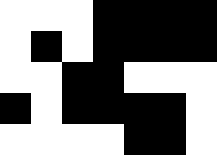[["white", "white", "white", "black", "black", "black", "black"], ["white", "black", "white", "black", "black", "black", "black"], ["white", "white", "black", "black", "white", "white", "white"], ["black", "white", "black", "black", "black", "black", "white"], ["white", "white", "white", "white", "black", "black", "white"]]